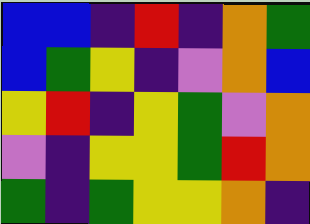[["blue", "blue", "indigo", "red", "indigo", "orange", "green"], ["blue", "green", "yellow", "indigo", "violet", "orange", "blue"], ["yellow", "red", "indigo", "yellow", "green", "violet", "orange"], ["violet", "indigo", "yellow", "yellow", "green", "red", "orange"], ["green", "indigo", "green", "yellow", "yellow", "orange", "indigo"]]